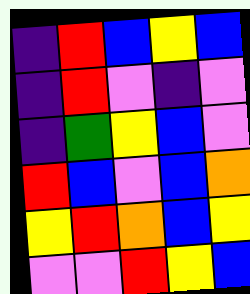[["indigo", "red", "blue", "yellow", "blue"], ["indigo", "red", "violet", "indigo", "violet"], ["indigo", "green", "yellow", "blue", "violet"], ["red", "blue", "violet", "blue", "orange"], ["yellow", "red", "orange", "blue", "yellow"], ["violet", "violet", "red", "yellow", "blue"]]